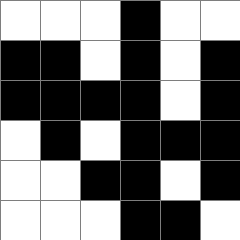[["white", "white", "white", "black", "white", "white"], ["black", "black", "white", "black", "white", "black"], ["black", "black", "black", "black", "white", "black"], ["white", "black", "white", "black", "black", "black"], ["white", "white", "black", "black", "white", "black"], ["white", "white", "white", "black", "black", "white"]]